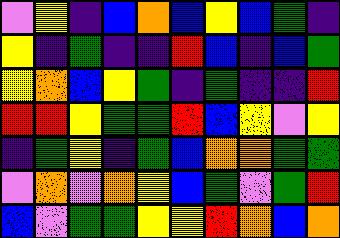[["violet", "yellow", "indigo", "blue", "orange", "blue", "yellow", "blue", "green", "indigo"], ["yellow", "indigo", "green", "indigo", "indigo", "red", "blue", "indigo", "blue", "green"], ["yellow", "orange", "blue", "yellow", "green", "indigo", "green", "indigo", "indigo", "red"], ["red", "red", "yellow", "green", "green", "red", "blue", "yellow", "violet", "yellow"], ["indigo", "green", "yellow", "indigo", "green", "blue", "orange", "orange", "green", "green"], ["violet", "orange", "violet", "orange", "yellow", "blue", "green", "violet", "green", "red"], ["blue", "violet", "green", "green", "yellow", "yellow", "red", "orange", "blue", "orange"]]